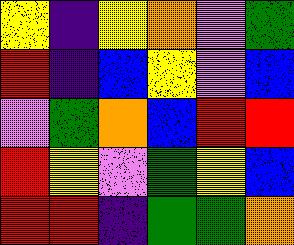[["yellow", "indigo", "yellow", "orange", "violet", "green"], ["red", "indigo", "blue", "yellow", "violet", "blue"], ["violet", "green", "orange", "blue", "red", "red"], ["red", "yellow", "violet", "green", "yellow", "blue"], ["red", "red", "indigo", "green", "green", "orange"]]